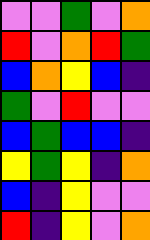[["violet", "violet", "green", "violet", "orange"], ["red", "violet", "orange", "red", "green"], ["blue", "orange", "yellow", "blue", "indigo"], ["green", "violet", "red", "violet", "violet"], ["blue", "green", "blue", "blue", "indigo"], ["yellow", "green", "yellow", "indigo", "orange"], ["blue", "indigo", "yellow", "violet", "violet"], ["red", "indigo", "yellow", "violet", "orange"]]